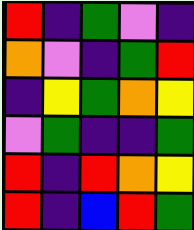[["red", "indigo", "green", "violet", "indigo"], ["orange", "violet", "indigo", "green", "red"], ["indigo", "yellow", "green", "orange", "yellow"], ["violet", "green", "indigo", "indigo", "green"], ["red", "indigo", "red", "orange", "yellow"], ["red", "indigo", "blue", "red", "green"]]